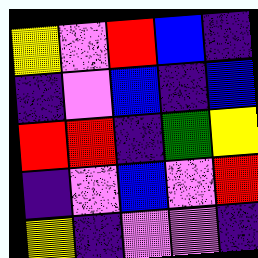[["yellow", "violet", "red", "blue", "indigo"], ["indigo", "violet", "blue", "indigo", "blue"], ["red", "red", "indigo", "green", "yellow"], ["indigo", "violet", "blue", "violet", "red"], ["yellow", "indigo", "violet", "violet", "indigo"]]